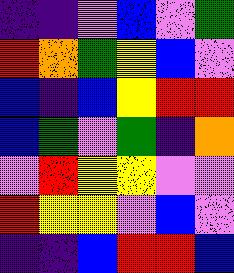[["indigo", "indigo", "violet", "blue", "violet", "green"], ["red", "orange", "green", "yellow", "blue", "violet"], ["blue", "indigo", "blue", "yellow", "red", "red"], ["blue", "green", "violet", "green", "indigo", "orange"], ["violet", "red", "yellow", "yellow", "violet", "violet"], ["red", "yellow", "yellow", "violet", "blue", "violet"], ["indigo", "indigo", "blue", "red", "red", "blue"]]